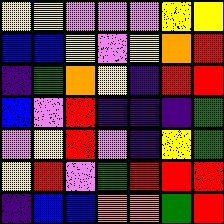[["yellow", "yellow", "violet", "violet", "violet", "yellow", "yellow"], ["blue", "blue", "yellow", "violet", "yellow", "orange", "red"], ["indigo", "green", "orange", "yellow", "indigo", "red", "red"], ["blue", "violet", "red", "indigo", "indigo", "indigo", "green"], ["violet", "yellow", "red", "violet", "indigo", "yellow", "green"], ["yellow", "red", "violet", "green", "red", "red", "red"], ["indigo", "blue", "blue", "orange", "orange", "green", "red"]]